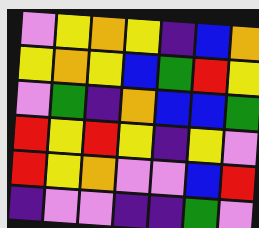[["violet", "yellow", "orange", "yellow", "indigo", "blue", "orange"], ["yellow", "orange", "yellow", "blue", "green", "red", "yellow"], ["violet", "green", "indigo", "orange", "blue", "blue", "green"], ["red", "yellow", "red", "yellow", "indigo", "yellow", "violet"], ["red", "yellow", "orange", "violet", "violet", "blue", "red"], ["indigo", "violet", "violet", "indigo", "indigo", "green", "violet"]]